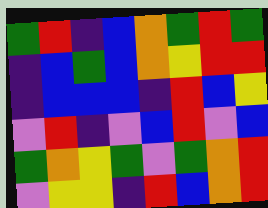[["green", "red", "indigo", "blue", "orange", "green", "red", "green"], ["indigo", "blue", "green", "blue", "orange", "yellow", "red", "red"], ["indigo", "blue", "blue", "blue", "indigo", "red", "blue", "yellow"], ["violet", "red", "indigo", "violet", "blue", "red", "violet", "blue"], ["green", "orange", "yellow", "green", "violet", "green", "orange", "red"], ["violet", "yellow", "yellow", "indigo", "red", "blue", "orange", "red"]]